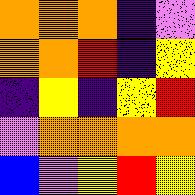[["orange", "orange", "orange", "indigo", "violet"], ["orange", "orange", "red", "indigo", "yellow"], ["indigo", "yellow", "indigo", "yellow", "red"], ["violet", "orange", "orange", "orange", "orange"], ["blue", "violet", "yellow", "red", "yellow"]]